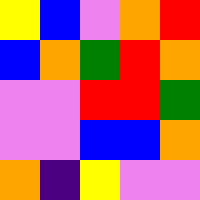[["yellow", "blue", "violet", "orange", "red"], ["blue", "orange", "green", "red", "orange"], ["violet", "violet", "red", "red", "green"], ["violet", "violet", "blue", "blue", "orange"], ["orange", "indigo", "yellow", "violet", "violet"]]